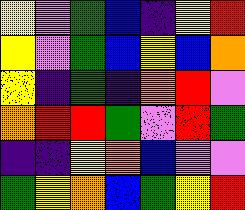[["yellow", "violet", "green", "blue", "indigo", "yellow", "red"], ["yellow", "violet", "green", "blue", "yellow", "blue", "orange"], ["yellow", "indigo", "green", "indigo", "orange", "red", "violet"], ["orange", "red", "red", "green", "violet", "red", "green"], ["indigo", "indigo", "yellow", "orange", "blue", "violet", "violet"], ["green", "yellow", "orange", "blue", "green", "yellow", "red"]]